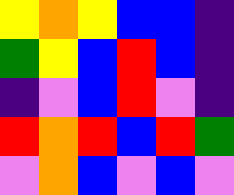[["yellow", "orange", "yellow", "blue", "blue", "indigo"], ["green", "yellow", "blue", "red", "blue", "indigo"], ["indigo", "violet", "blue", "red", "violet", "indigo"], ["red", "orange", "red", "blue", "red", "green"], ["violet", "orange", "blue", "violet", "blue", "violet"]]